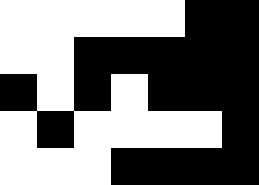[["white", "white", "white", "white", "white", "black", "black"], ["white", "white", "black", "black", "black", "black", "black"], ["black", "white", "black", "white", "black", "black", "black"], ["white", "black", "white", "white", "white", "white", "black"], ["white", "white", "white", "black", "black", "black", "black"]]